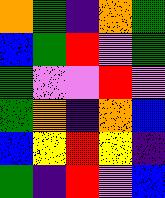[["orange", "green", "indigo", "orange", "green"], ["blue", "green", "red", "violet", "green"], ["green", "violet", "violet", "red", "violet"], ["green", "orange", "indigo", "orange", "blue"], ["blue", "yellow", "red", "yellow", "indigo"], ["green", "indigo", "red", "violet", "blue"]]